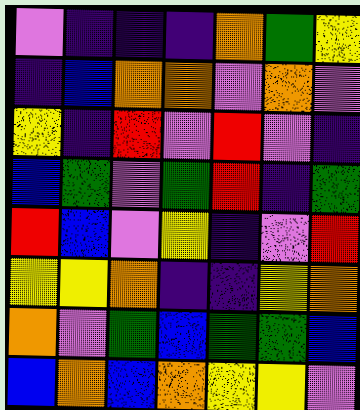[["violet", "indigo", "indigo", "indigo", "orange", "green", "yellow"], ["indigo", "blue", "orange", "orange", "violet", "orange", "violet"], ["yellow", "indigo", "red", "violet", "red", "violet", "indigo"], ["blue", "green", "violet", "green", "red", "indigo", "green"], ["red", "blue", "violet", "yellow", "indigo", "violet", "red"], ["yellow", "yellow", "orange", "indigo", "indigo", "yellow", "orange"], ["orange", "violet", "green", "blue", "green", "green", "blue"], ["blue", "orange", "blue", "orange", "yellow", "yellow", "violet"]]